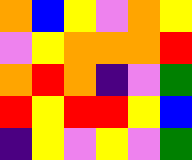[["orange", "blue", "yellow", "violet", "orange", "yellow"], ["violet", "yellow", "orange", "orange", "orange", "red"], ["orange", "red", "orange", "indigo", "violet", "green"], ["red", "yellow", "red", "red", "yellow", "blue"], ["indigo", "yellow", "violet", "yellow", "violet", "green"]]